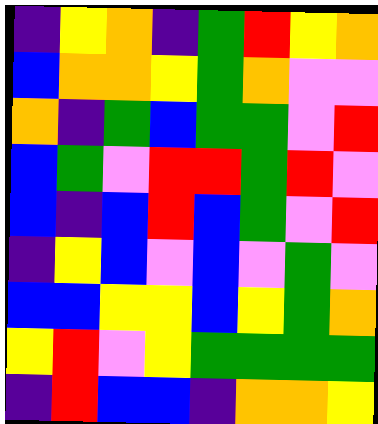[["indigo", "yellow", "orange", "indigo", "green", "red", "yellow", "orange"], ["blue", "orange", "orange", "yellow", "green", "orange", "violet", "violet"], ["orange", "indigo", "green", "blue", "green", "green", "violet", "red"], ["blue", "green", "violet", "red", "red", "green", "red", "violet"], ["blue", "indigo", "blue", "red", "blue", "green", "violet", "red"], ["indigo", "yellow", "blue", "violet", "blue", "violet", "green", "violet"], ["blue", "blue", "yellow", "yellow", "blue", "yellow", "green", "orange"], ["yellow", "red", "violet", "yellow", "green", "green", "green", "green"], ["indigo", "red", "blue", "blue", "indigo", "orange", "orange", "yellow"]]